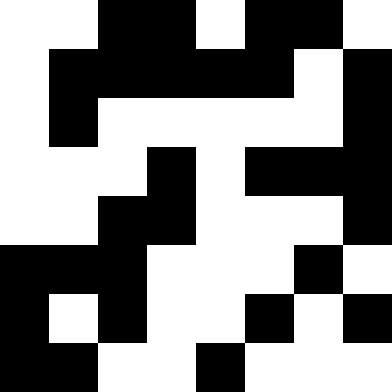[["white", "white", "black", "black", "white", "black", "black", "white"], ["white", "black", "black", "black", "black", "black", "white", "black"], ["white", "black", "white", "white", "white", "white", "white", "black"], ["white", "white", "white", "black", "white", "black", "black", "black"], ["white", "white", "black", "black", "white", "white", "white", "black"], ["black", "black", "black", "white", "white", "white", "black", "white"], ["black", "white", "black", "white", "white", "black", "white", "black"], ["black", "black", "white", "white", "black", "white", "white", "white"]]